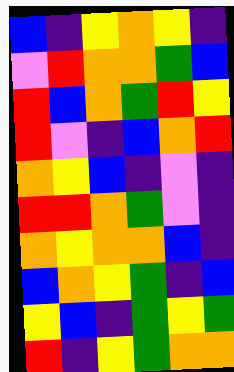[["blue", "indigo", "yellow", "orange", "yellow", "indigo"], ["violet", "red", "orange", "orange", "green", "blue"], ["red", "blue", "orange", "green", "red", "yellow"], ["red", "violet", "indigo", "blue", "orange", "red"], ["orange", "yellow", "blue", "indigo", "violet", "indigo"], ["red", "red", "orange", "green", "violet", "indigo"], ["orange", "yellow", "orange", "orange", "blue", "indigo"], ["blue", "orange", "yellow", "green", "indigo", "blue"], ["yellow", "blue", "indigo", "green", "yellow", "green"], ["red", "indigo", "yellow", "green", "orange", "orange"]]